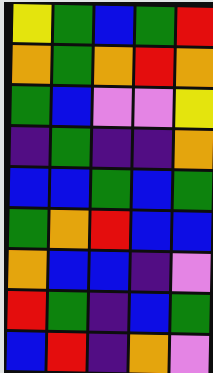[["yellow", "green", "blue", "green", "red"], ["orange", "green", "orange", "red", "orange"], ["green", "blue", "violet", "violet", "yellow"], ["indigo", "green", "indigo", "indigo", "orange"], ["blue", "blue", "green", "blue", "green"], ["green", "orange", "red", "blue", "blue"], ["orange", "blue", "blue", "indigo", "violet"], ["red", "green", "indigo", "blue", "green"], ["blue", "red", "indigo", "orange", "violet"]]